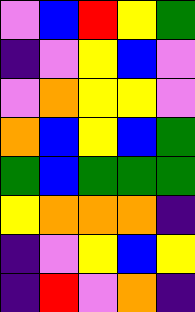[["violet", "blue", "red", "yellow", "green"], ["indigo", "violet", "yellow", "blue", "violet"], ["violet", "orange", "yellow", "yellow", "violet"], ["orange", "blue", "yellow", "blue", "green"], ["green", "blue", "green", "green", "green"], ["yellow", "orange", "orange", "orange", "indigo"], ["indigo", "violet", "yellow", "blue", "yellow"], ["indigo", "red", "violet", "orange", "indigo"]]